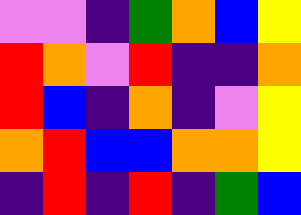[["violet", "violet", "indigo", "green", "orange", "blue", "yellow"], ["red", "orange", "violet", "red", "indigo", "indigo", "orange"], ["red", "blue", "indigo", "orange", "indigo", "violet", "yellow"], ["orange", "red", "blue", "blue", "orange", "orange", "yellow"], ["indigo", "red", "indigo", "red", "indigo", "green", "blue"]]